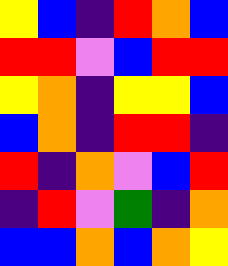[["yellow", "blue", "indigo", "red", "orange", "blue"], ["red", "red", "violet", "blue", "red", "red"], ["yellow", "orange", "indigo", "yellow", "yellow", "blue"], ["blue", "orange", "indigo", "red", "red", "indigo"], ["red", "indigo", "orange", "violet", "blue", "red"], ["indigo", "red", "violet", "green", "indigo", "orange"], ["blue", "blue", "orange", "blue", "orange", "yellow"]]